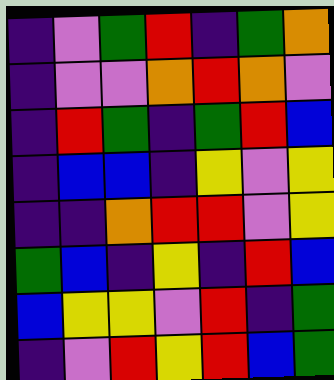[["indigo", "violet", "green", "red", "indigo", "green", "orange"], ["indigo", "violet", "violet", "orange", "red", "orange", "violet"], ["indigo", "red", "green", "indigo", "green", "red", "blue"], ["indigo", "blue", "blue", "indigo", "yellow", "violet", "yellow"], ["indigo", "indigo", "orange", "red", "red", "violet", "yellow"], ["green", "blue", "indigo", "yellow", "indigo", "red", "blue"], ["blue", "yellow", "yellow", "violet", "red", "indigo", "green"], ["indigo", "violet", "red", "yellow", "red", "blue", "green"]]